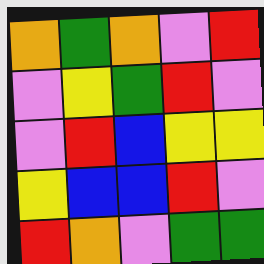[["orange", "green", "orange", "violet", "red"], ["violet", "yellow", "green", "red", "violet"], ["violet", "red", "blue", "yellow", "yellow"], ["yellow", "blue", "blue", "red", "violet"], ["red", "orange", "violet", "green", "green"]]